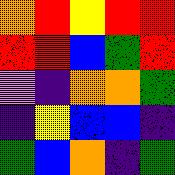[["orange", "red", "yellow", "red", "red"], ["red", "red", "blue", "green", "red"], ["violet", "indigo", "orange", "orange", "green"], ["indigo", "yellow", "blue", "blue", "indigo"], ["green", "blue", "orange", "indigo", "green"]]